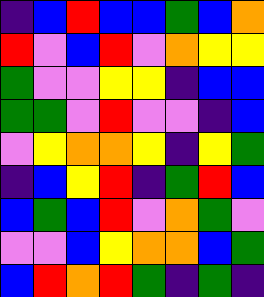[["indigo", "blue", "red", "blue", "blue", "green", "blue", "orange"], ["red", "violet", "blue", "red", "violet", "orange", "yellow", "yellow"], ["green", "violet", "violet", "yellow", "yellow", "indigo", "blue", "blue"], ["green", "green", "violet", "red", "violet", "violet", "indigo", "blue"], ["violet", "yellow", "orange", "orange", "yellow", "indigo", "yellow", "green"], ["indigo", "blue", "yellow", "red", "indigo", "green", "red", "blue"], ["blue", "green", "blue", "red", "violet", "orange", "green", "violet"], ["violet", "violet", "blue", "yellow", "orange", "orange", "blue", "green"], ["blue", "red", "orange", "red", "green", "indigo", "green", "indigo"]]